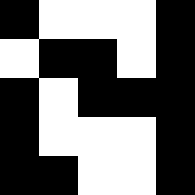[["black", "white", "white", "white", "black"], ["white", "black", "black", "white", "black"], ["black", "white", "black", "black", "black"], ["black", "white", "white", "white", "black"], ["black", "black", "white", "white", "black"]]